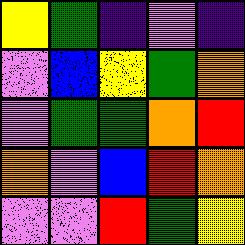[["yellow", "green", "indigo", "violet", "indigo"], ["violet", "blue", "yellow", "green", "orange"], ["violet", "green", "green", "orange", "red"], ["orange", "violet", "blue", "red", "orange"], ["violet", "violet", "red", "green", "yellow"]]